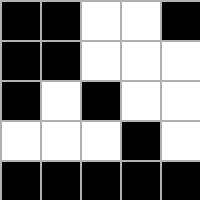[["black", "black", "white", "white", "black"], ["black", "black", "white", "white", "white"], ["black", "white", "black", "white", "white"], ["white", "white", "white", "black", "white"], ["black", "black", "black", "black", "black"]]